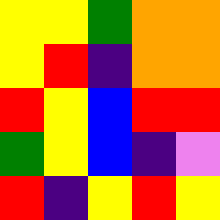[["yellow", "yellow", "green", "orange", "orange"], ["yellow", "red", "indigo", "orange", "orange"], ["red", "yellow", "blue", "red", "red"], ["green", "yellow", "blue", "indigo", "violet"], ["red", "indigo", "yellow", "red", "yellow"]]